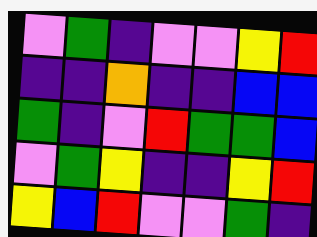[["violet", "green", "indigo", "violet", "violet", "yellow", "red"], ["indigo", "indigo", "orange", "indigo", "indigo", "blue", "blue"], ["green", "indigo", "violet", "red", "green", "green", "blue"], ["violet", "green", "yellow", "indigo", "indigo", "yellow", "red"], ["yellow", "blue", "red", "violet", "violet", "green", "indigo"]]